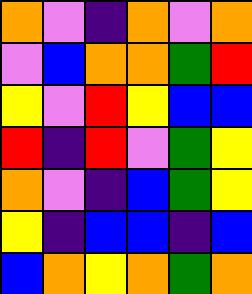[["orange", "violet", "indigo", "orange", "violet", "orange"], ["violet", "blue", "orange", "orange", "green", "red"], ["yellow", "violet", "red", "yellow", "blue", "blue"], ["red", "indigo", "red", "violet", "green", "yellow"], ["orange", "violet", "indigo", "blue", "green", "yellow"], ["yellow", "indigo", "blue", "blue", "indigo", "blue"], ["blue", "orange", "yellow", "orange", "green", "orange"]]